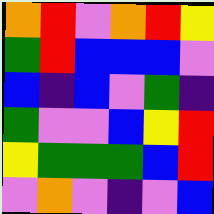[["orange", "red", "violet", "orange", "red", "yellow"], ["green", "red", "blue", "blue", "blue", "violet"], ["blue", "indigo", "blue", "violet", "green", "indigo"], ["green", "violet", "violet", "blue", "yellow", "red"], ["yellow", "green", "green", "green", "blue", "red"], ["violet", "orange", "violet", "indigo", "violet", "blue"]]